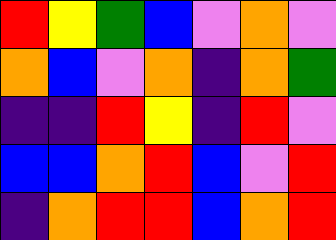[["red", "yellow", "green", "blue", "violet", "orange", "violet"], ["orange", "blue", "violet", "orange", "indigo", "orange", "green"], ["indigo", "indigo", "red", "yellow", "indigo", "red", "violet"], ["blue", "blue", "orange", "red", "blue", "violet", "red"], ["indigo", "orange", "red", "red", "blue", "orange", "red"]]